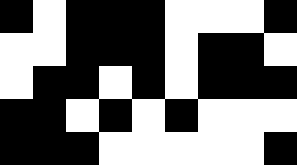[["black", "white", "black", "black", "black", "white", "white", "white", "black"], ["white", "white", "black", "black", "black", "white", "black", "black", "white"], ["white", "black", "black", "white", "black", "white", "black", "black", "black"], ["black", "black", "white", "black", "white", "black", "white", "white", "white"], ["black", "black", "black", "white", "white", "white", "white", "white", "black"]]